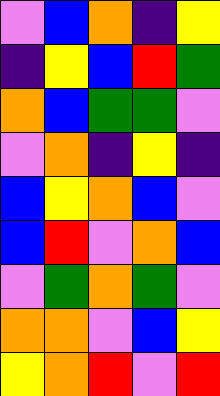[["violet", "blue", "orange", "indigo", "yellow"], ["indigo", "yellow", "blue", "red", "green"], ["orange", "blue", "green", "green", "violet"], ["violet", "orange", "indigo", "yellow", "indigo"], ["blue", "yellow", "orange", "blue", "violet"], ["blue", "red", "violet", "orange", "blue"], ["violet", "green", "orange", "green", "violet"], ["orange", "orange", "violet", "blue", "yellow"], ["yellow", "orange", "red", "violet", "red"]]